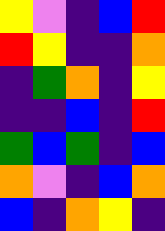[["yellow", "violet", "indigo", "blue", "red"], ["red", "yellow", "indigo", "indigo", "orange"], ["indigo", "green", "orange", "indigo", "yellow"], ["indigo", "indigo", "blue", "indigo", "red"], ["green", "blue", "green", "indigo", "blue"], ["orange", "violet", "indigo", "blue", "orange"], ["blue", "indigo", "orange", "yellow", "indigo"]]